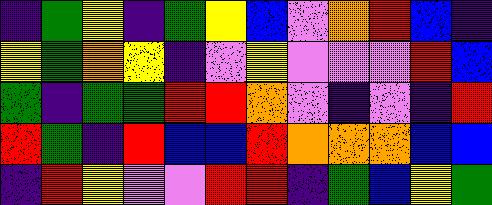[["indigo", "green", "yellow", "indigo", "green", "yellow", "blue", "violet", "orange", "red", "blue", "indigo"], ["yellow", "green", "orange", "yellow", "indigo", "violet", "yellow", "violet", "violet", "violet", "red", "blue"], ["green", "indigo", "green", "green", "red", "red", "orange", "violet", "indigo", "violet", "indigo", "red"], ["red", "green", "indigo", "red", "blue", "blue", "red", "orange", "orange", "orange", "blue", "blue"], ["indigo", "red", "yellow", "violet", "violet", "red", "red", "indigo", "green", "blue", "yellow", "green"]]